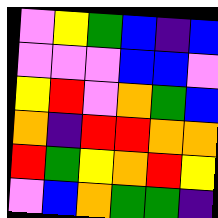[["violet", "yellow", "green", "blue", "indigo", "blue"], ["violet", "violet", "violet", "blue", "blue", "violet"], ["yellow", "red", "violet", "orange", "green", "blue"], ["orange", "indigo", "red", "red", "orange", "orange"], ["red", "green", "yellow", "orange", "red", "yellow"], ["violet", "blue", "orange", "green", "green", "indigo"]]